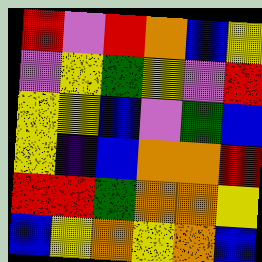[["red", "violet", "red", "orange", "blue", "yellow"], ["violet", "yellow", "green", "yellow", "violet", "red"], ["yellow", "yellow", "blue", "violet", "green", "blue"], ["yellow", "indigo", "blue", "orange", "orange", "red"], ["red", "red", "green", "orange", "orange", "yellow"], ["blue", "yellow", "orange", "yellow", "orange", "blue"]]